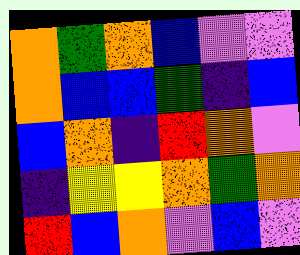[["orange", "green", "orange", "blue", "violet", "violet"], ["orange", "blue", "blue", "green", "indigo", "blue"], ["blue", "orange", "indigo", "red", "orange", "violet"], ["indigo", "yellow", "yellow", "orange", "green", "orange"], ["red", "blue", "orange", "violet", "blue", "violet"]]